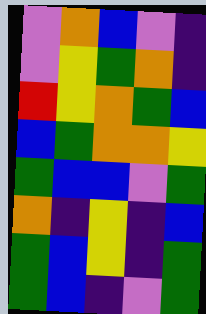[["violet", "orange", "blue", "violet", "indigo"], ["violet", "yellow", "green", "orange", "indigo"], ["red", "yellow", "orange", "green", "blue"], ["blue", "green", "orange", "orange", "yellow"], ["green", "blue", "blue", "violet", "green"], ["orange", "indigo", "yellow", "indigo", "blue"], ["green", "blue", "yellow", "indigo", "green"], ["green", "blue", "indigo", "violet", "green"]]